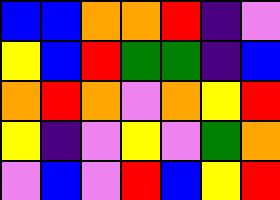[["blue", "blue", "orange", "orange", "red", "indigo", "violet"], ["yellow", "blue", "red", "green", "green", "indigo", "blue"], ["orange", "red", "orange", "violet", "orange", "yellow", "red"], ["yellow", "indigo", "violet", "yellow", "violet", "green", "orange"], ["violet", "blue", "violet", "red", "blue", "yellow", "red"]]